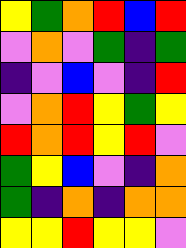[["yellow", "green", "orange", "red", "blue", "red"], ["violet", "orange", "violet", "green", "indigo", "green"], ["indigo", "violet", "blue", "violet", "indigo", "red"], ["violet", "orange", "red", "yellow", "green", "yellow"], ["red", "orange", "red", "yellow", "red", "violet"], ["green", "yellow", "blue", "violet", "indigo", "orange"], ["green", "indigo", "orange", "indigo", "orange", "orange"], ["yellow", "yellow", "red", "yellow", "yellow", "violet"]]